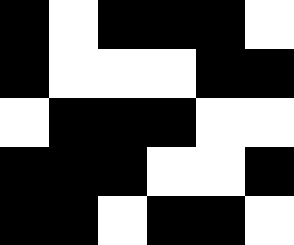[["black", "white", "black", "black", "black", "white"], ["black", "white", "white", "white", "black", "black"], ["white", "black", "black", "black", "white", "white"], ["black", "black", "black", "white", "white", "black"], ["black", "black", "white", "black", "black", "white"]]